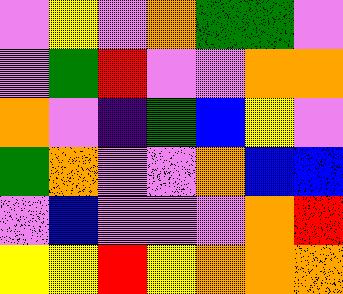[["violet", "yellow", "violet", "orange", "green", "green", "violet"], ["violet", "green", "red", "violet", "violet", "orange", "orange"], ["orange", "violet", "indigo", "green", "blue", "yellow", "violet"], ["green", "orange", "violet", "violet", "orange", "blue", "blue"], ["violet", "blue", "violet", "violet", "violet", "orange", "red"], ["yellow", "yellow", "red", "yellow", "orange", "orange", "orange"]]